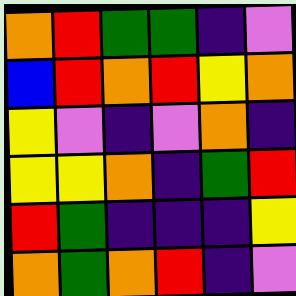[["orange", "red", "green", "green", "indigo", "violet"], ["blue", "red", "orange", "red", "yellow", "orange"], ["yellow", "violet", "indigo", "violet", "orange", "indigo"], ["yellow", "yellow", "orange", "indigo", "green", "red"], ["red", "green", "indigo", "indigo", "indigo", "yellow"], ["orange", "green", "orange", "red", "indigo", "violet"]]